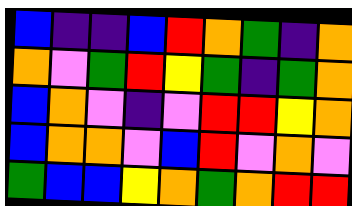[["blue", "indigo", "indigo", "blue", "red", "orange", "green", "indigo", "orange"], ["orange", "violet", "green", "red", "yellow", "green", "indigo", "green", "orange"], ["blue", "orange", "violet", "indigo", "violet", "red", "red", "yellow", "orange"], ["blue", "orange", "orange", "violet", "blue", "red", "violet", "orange", "violet"], ["green", "blue", "blue", "yellow", "orange", "green", "orange", "red", "red"]]